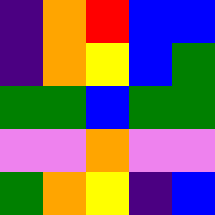[["indigo", "orange", "red", "blue", "blue"], ["indigo", "orange", "yellow", "blue", "green"], ["green", "green", "blue", "green", "green"], ["violet", "violet", "orange", "violet", "violet"], ["green", "orange", "yellow", "indigo", "blue"]]